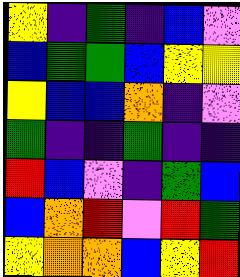[["yellow", "indigo", "green", "indigo", "blue", "violet"], ["blue", "green", "green", "blue", "yellow", "yellow"], ["yellow", "blue", "blue", "orange", "indigo", "violet"], ["green", "indigo", "indigo", "green", "indigo", "indigo"], ["red", "blue", "violet", "indigo", "green", "blue"], ["blue", "orange", "red", "violet", "red", "green"], ["yellow", "orange", "orange", "blue", "yellow", "red"]]